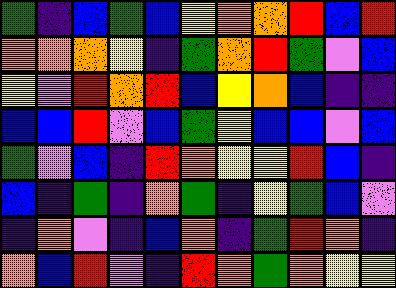[["green", "indigo", "blue", "green", "blue", "yellow", "orange", "orange", "red", "blue", "red"], ["orange", "orange", "orange", "yellow", "indigo", "green", "orange", "red", "green", "violet", "blue"], ["yellow", "violet", "red", "orange", "red", "blue", "yellow", "orange", "blue", "indigo", "indigo"], ["blue", "blue", "red", "violet", "blue", "green", "yellow", "blue", "blue", "violet", "blue"], ["green", "violet", "blue", "indigo", "red", "orange", "yellow", "yellow", "red", "blue", "indigo"], ["blue", "indigo", "green", "indigo", "orange", "green", "indigo", "yellow", "green", "blue", "violet"], ["indigo", "orange", "violet", "indigo", "blue", "orange", "indigo", "green", "red", "orange", "indigo"], ["orange", "blue", "red", "violet", "indigo", "red", "orange", "green", "orange", "yellow", "yellow"]]